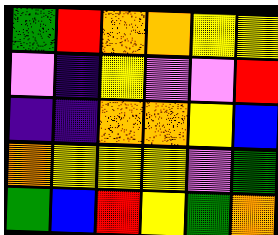[["green", "red", "orange", "orange", "yellow", "yellow"], ["violet", "indigo", "yellow", "violet", "violet", "red"], ["indigo", "indigo", "orange", "orange", "yellow", "blue"], ["orange", "yellow", "yellow", "yellow", "violet", "green"], ["green", "blue", "red", "yellow", "green", "orange"]]